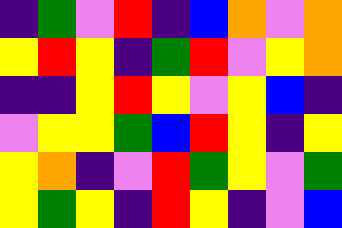[["indigo", "green", "violet", "red", "indigo", "blue", "orange", "violet", "orange"], ["yellow", "red", "yellow", "indigo", "green", "red", "violet", "yellow", "orange"], ["indigo", "indigo", "yellow", "red", "yellow", "violet", "yellow", "blue", "indigo"], ["violet", "yellow", "yellow", "green", "blue", "red", "yellow", "indigo", "yellow"], ["yellow", "orange", "indigo", "violet", "red", "green", "yellow", "violet", "green"], ["yellow", "green", "yellow", "indigo", "red", "yellow", "indigo", "violet", "blue"]]